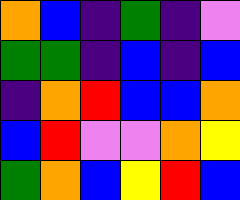[["orange", "blue", "indigo", "green", "indigo", "violet"], ["green", "green", "indigo", "blue", "indigo", "blue"], ["indigo", "orange", "red", "blue", "blue", "orange"], ["blue", "red", "violet", "violet", "orange", "yellow"], ["green", "orange", "blue", "yellow", "red", "blue"]]